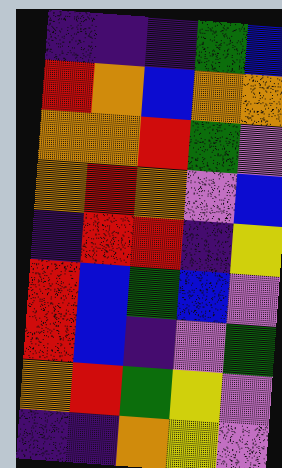[["indigo", "indigo", "indigo", "green", "blue"], ["red", "orange", "blue", "orange", "orange"], ["orange", "orange", "red", "green", "violet"], ["orange", "red", "orange", "violet", "blue"], ["indigo", "red", "red", "indigo", "yellow"], ["red", "blue", "green", "blue", "violet"], ["red", "blue", "indigo", "violet", "green"], ["orange", "red", "green", "yellow", "violet"], ["indigo", "indigo", "orange", "yellow", "violet"]]